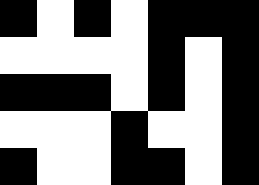[["black", "white", "black", "white", "black", "black", "black"], ["white", "white", "white", "white", "black", "white", "black"], ["black", "black", "black", "white", "black", "white", "black"], ["white", "white", "white", "black", "white", "white", "black"], ["black", "white", "white", "black", "black", "white", "black"]]